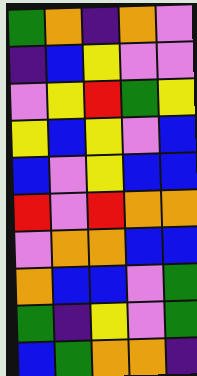[["green", "orange", "indigo", "orange", "violet"], ["indigo", "blue", "yellow", "violet", "violet"], ["violet", "yellow", "red", "green", "yellow"], ["yellow", "blue", "yellow", "violet", "blue"], ["blue", "violet", "yellow", "blue", "blue"], ["red", "violet", "red", "orange", "orange"], ["violet", "orange", "orange", "blue", "blue"], ["orange", "blue", "blue", "violet", "green"], ["green", "indigo", "yellow", "violet", "green"], ["blue", "green", "orange", "orange", "indigo"]]